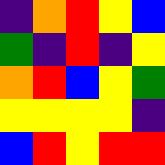[["indigo", "orange", "red", "yellow", "blue"], ["green", "indigo", "red", "indigo", "yellow"], ["orange", "red", "blue", "yellow", "green"], ["yellow", "yellow", "yellow", "yellow", "indigo"], ["blue", "red", "yellow", "red", "red"]]